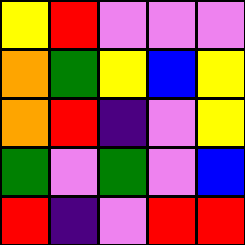[["yellow", "red", "violet", "violet", "violet"], ["orange", "green", "yellow", "blue", "yellow"], ["orange", "red", "indigo", "violet", "yellow"], ["green", "violet", "green", "violet", "blue"], ["red", "indigo", "violet", "red", "red"]]